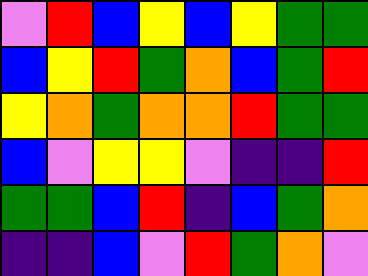[["violet", "red", "blue", "yellow", "blue", "yellow", "green", "green"], ["blue", "yellow", "red", "green", "orange", "blue", "green", "red"], ["yellow", "orange", "green", "orange", "orange", "red", "green", "green"], ["blue", "violet", "yellow", "yellow", "violet", "indigo", "indigo", "red"], ["green", "green", "blue", "red", "indigo", "blue", "green", "orange"], ["indigo", "indigo", "blue", "violet", "red", "green", "orange", "violet"]]